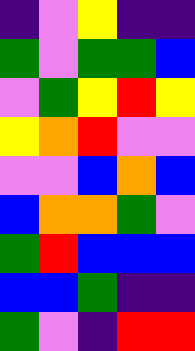[["indigo", "violet", "yellow", "indigo", "indigo"], ["green", "violet", "green", "green", "blue"], ["violet", "green", "yellow", "red", "yellow"], ["yellow", "orange", "red", "violet", "violet"], ["violet", "violet", "blue", "orange", "blue"], ["blue", "orange", "orange", "green", "violet"], ["green", "red", "blue", "blue", "blue"], ["blue", "blue", "green", "indigo", "indigo"], ["green", "violet", "indigo", "red", "red"]]